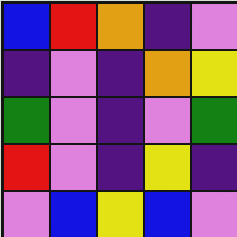[["blue", "red", "orange", "indigo", "violet"], ["indigo", "violet", "indigo", "orange", "yellow"], ["green", "violet", "indigo", "violet", "green"], ["red", "violet", "indigo", "yellow", "indigo"], ["violet", "blue", "yellow", "blue", "violet"]]